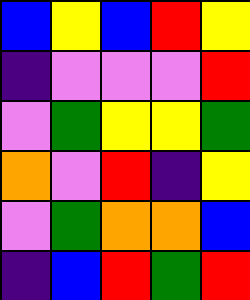[["blue", "yellow", "blue", "red", "yellow"], ["indigo", "violet", "violet", "violet", "red"], ["violet", "green", "yellow", "yellow", "green"], ["orange", "violet", "red", "indigo", "yellow"], ["violet", "green", "orange", "orange", "blue"], ["indigo", "blue", "red", "green", "red"]]